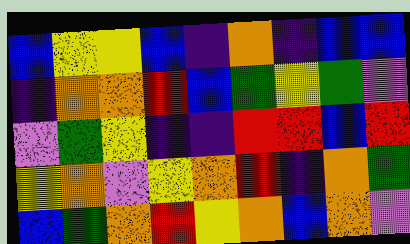[["blue", "yellow", "yellow", "blue", "indigo", "orange", "indigo", "blue", "blue"], ["indigo", "orange", "orange", "red", "blue", "green", "yellow", "green", "violet"], ["violet", "green", "yellow", "indigo", "indigo", "red", "red", "blue", "red"], ["yellow", "orange", "violet", "yellow", "orange", "red", "indigo", "orange", "green"], ["blue", "green", "orange", "red", "yellow", "orange", "blue", "orange", "violet"]]